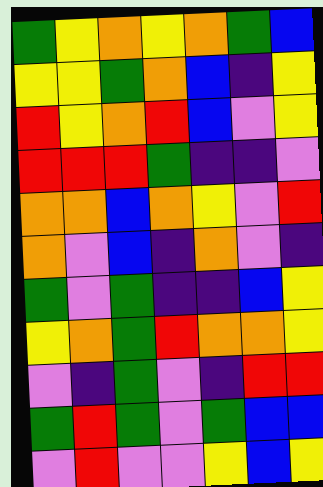[["green", "yellow", "orange", "yellow", "orange", "green", "blue"], ["yellow", "yellow", "green", "orange", "blue", "indigo", "yellow"], ["red", "yellow", "orange", "red", "blue", "violet", "yellow"], ["red", "red", "red", "green", "indigo", "indigo", "violet"], ["orange", "orange", "blue", "orange", "yellow", "violet", "red"], ["orange", "violet", "blue", "indigo", "orange", "violet", "indigo"], ["green", "violet", "green", "indigo", "indigo", "blue", "yellow"], ["yellow", "orange", "green", "red", "orange", "orange", "yellow"], ["violet", "indigo", "green", "violet", "indigo", "red", "red"], ["green", "red", "green", "violet", "green", "blue", "blue"], ["violet", "red", "violet", "violet", "yellow", "blue", "yellow"]]